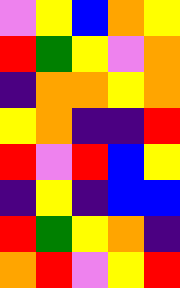[["violet", "yellow", "blue", "orange", "yellow"], ["red", "green", "yellow", "violet", "orange"], ["indigo", "orange", "orange", "yellow", "orange"], ["yellow", "orange", "indigo", "indigo", "red"], ["red", "violet", "red", "blue", "yellow"], ["indigo", "yellow", "indigo", "blue", "blue"], ["red", "green", "yellow", "orange", "indigo"], ["orange", "red", "violet", "yellow", "red"]]